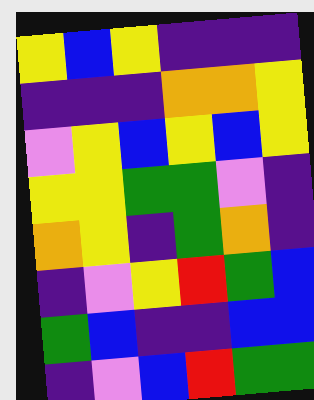[["yellow", "blue", "yellow", "indigo", "indigo", "indigo"], ["indigo", "indigo", "indigo", "orange", "orange", "yellow"], ["violet", "yellow", "blue", "yellow", "blue", "yellow"], ["yellow", "yellow", "green", "green", "violet", "indigo"], ["orange", "yellow", "indigo", "green", "orange", "indigo"], ["indigo", "violet", "yellow", "red", "green", "blue"], ["green", "blue", "indigo", "indigo", "blue", "blue"], ["indigo", "violet", "blue", "red", "green", "green"]]